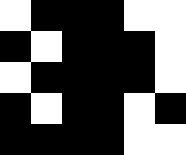[["white", "black", "black", "black", "white", "white"], ["black", "white", "black", "black", "black", "white"], ["white", "black", "black", "black", "black", "white"], ["black", "white", "black", "black", "white", "black"], ["black", "black", "black", "black", "white", "white"]]